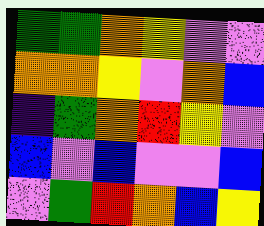[["green", "green", "orange", "yellow", "violet", "violet"], ["orange", "orange", "yellow", "violet", "orange", "blue"], ["indigo", "green", "orange", "red", "yellow", "violet"], ["blue", "violet", "blue", "violet", "violet", "blue"], ["violet", "green", "red", "orange", "blue", "yellow"]]